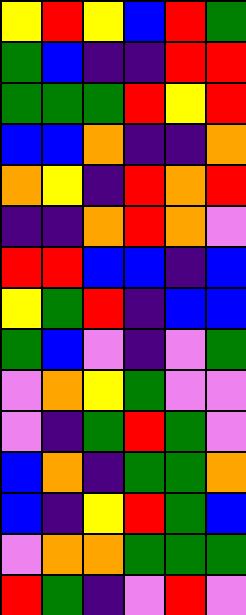[["yellow", "red", "yellow", "blue", "red", "green"], ["green", "blue", "indigo", "indigo", "red", "red"], ["green", "green", "green", "red", "yellow", "red"], ["blue", "blue", "orange", "indigo", "indigo", "orange"], ["orange", "yellow", "indigo", "red", "orange", "red"], ["indigo", "indigo", "orange", "red", "orange", "violet"], ["red", "red", "blue", "blue", "indigo", "blue"], ["yellow", "green", "red", "indigo", "blue", "blue"], ["green", "blue", "violet", "indigo", "violet", "green"], ["violet", "orange", "yellow", "green", "violet", "violet"], ["violet", "indigo", "green", "red", "green", "violet"], ["blue", "orange", "indigo", "green", "green", "orange"], ["blue", "indigo", "yellow", "red", "green", "blue"], ["violet", "orange", "orange", "green", "green", "green"], ["red", "green", "indigo", "violet", "red", "violet"]]